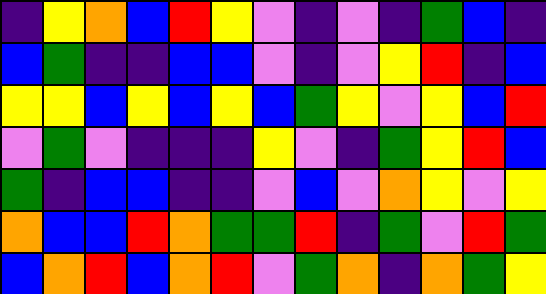[["indigo", "yellow", "orange", "blue", "red", "yellow", "violet", "indigo", "violet", "indigo", "green", "blue", "indigo"], ["blue", "green", "indigo", "indigo", "blue", "blue", "violet", "indigo", "violet", "yellow", "red", "indigo", "blue"], ["yellow", "yellow", "blue", "yellow", "blue", "yellow", "blue", "green", "yellow", "violet", "yellow", "blue", "red"], ["violet", "green", "violet", "indigo", "indigo", "indigo", "yellow", "violet", "indigo", "green", "yellow", "red", "blue"], ["green", "indigo", "blue", "blue", "indigo", "indigo", "violet", "blue", "violet", "orange", "yellow", "violet", "yellow"], ["orange", "blue", "blue", "red", "orange", "green", "green", "red", "indigo", "green", "violet", "red", "green"], ["blue", "orange", "red", "blue", "orange", "red", "violet", "green", "orange", "indigo", "orange", "green", "yellow"]]